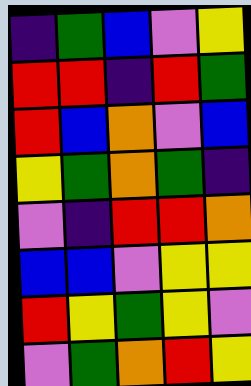[["indigo", "green", "blue", "violet", "yellow"], ["red", "red", "indigo", "red", "green"], ["red", "blue", "orange", "violet", "blue"], ["yellow", "green", "orange", "green", "indigo"], ["violet", "indigo", "red", "red", "orange"], ["blue", "blue", "violet", "yellow", "yellow"], ["red", "yellow", "green", "yellow", "violet"], ["violet", "green", "orange", "red", "yellow"]]